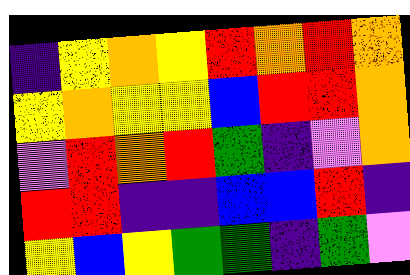[["indigo", "yellow", "orange", "yellow", "red", "orange", "red", "orange"], ["yellow", "orange", "yellow", "yellow", "blue", "red", "red", "orange"], ["violet", "red", "orange", "red", "green", "indigo", "violet", "orange"], ["red", "red", "indigo", "indigo", "blue", "blue", "red", "indigo"], ["yellow", "blue", "yellow", "green", "green", "indigo", "green", "violet"]]